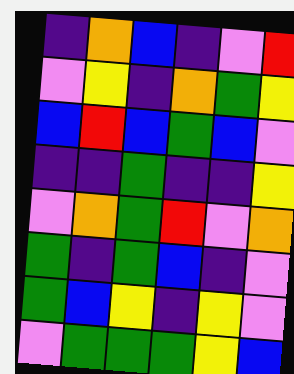[["indigo", "orange", "blue", "indigo", "violet", "red"], ["violet", "yellow", "indigo", "orange", "green", "yellow"], ["blue", "red", "blue", "green", "blue", "violet"], ["indigo", "indigo", "green", "indigo", "indigo", "yellow"], ["violet", "orange", "green", "red", "violet", "orange"], ["green", "indigo", "green", "blue", "indigo", "violet"], ["green", "blue", "yellow", "indigo", "yellow", "violet"], ["violet", "green", "green", "green", "yellow", "blue"]]